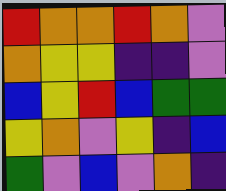[["red", "orange", "orange", "red", "orange", "violet"], ["orange", "yellow", "yellow", "indigo", "indigo", "violet"], ["blue", "yellow", "red", "blue", "green", "green"], ["yellow", "orange", "violet", "yellow", "indigo", "blue"], ["green", "violet", "blue", "violet", "orange", "indigo"]]